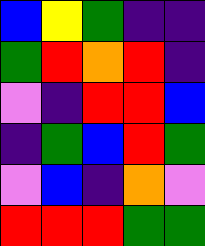[["blue", "yellow", "green", "indigo", "indigo"], ["green", "red", "orange", "red", "indigo"], ["violet", "indigo", "red", "red", "blue"], ["indigo", "green", "blue", "red", "green"], ["violet", "blue", "indigo", "orange", "violet"], ["red", "red", "red", "green", "green"]]